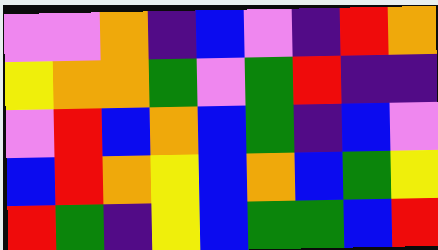[["violet", "violet", "orange", "indigo", "blue", "violet", "indigo", "red", "orange"], ["yellow", "orange", "orange", "green", "violet", "green", "red", "indigo", "indigo"], ["violet", "red", "blue", "orange", "blue", "green", "indigo", "blue", "violet"], ["blue", "red", "orange", "yellow", "blue", "orange", "blue", "green", "yellow"], ["red", "green", "indigo", "yellow", "blue", "green", "green", "blue", "red"]]